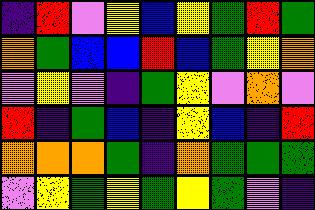[["indigo", "red", "violet", "yellow", "blue", "yellow", "green", "red", "green"], ["orange", "green", "blue", "blue", "red", "blue", "green", "yellow", "orange"], ["violet", "yellow", "violet", "indigo", "green", "yellow", "violet", "orange", "violet"], ["red", "indigo", "green", "blue", "indigo", "yellow", "blue", "indigo", "red"], ["orange", "orange", "orange", "green", "indigo", "orange", "green", "green", "green"], ["violet", "yellow", "green", "yellow", "green", "yellow", "green", "violet", "indigo"]]